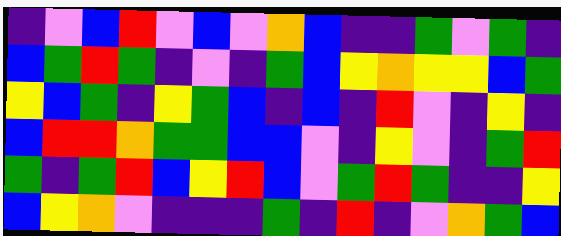[["indigo", "violet", "blue", "red", "violet", "blue", "violet", "orange", "blue", "indigo", "indigo", "green", "violet", "green", "indigo"], ["blue", "green", "red", "green", "indigo", "violet", "indigo", "green", "blue", "yellow", "orange", "yellow", "yellow", "blue", "green"], ["yellow", "blue", "green", "indigo", "yellow", "green", "blue", "indigo", "blue", "indigo", "red", "violet", "indigo", "yellow", "indigo"], ["blue", "red", "red", "orange", "green", "green", "blue", "blue", "violet", "indigo", "yellow", "violet", "indigo", "green", "red"], ["green", "indigo", "green", "red", "blue", "yellow", "red", "blue", "violet", "green", "red", "green", "indigo", "indigo", "yellow"], ["blue", "yellow", "orange", "violet", "indigo", "indigo", "indigo", "green", "indigo", "red", "indigo", "violet", "orange", "green", "blue"]]